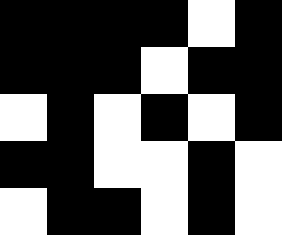[["black", "black", "black", "black", "white", "black"], ["black", "black", "black", "white", "black", "black"], ["white", "black", "white", "black", "white", "black"], ["black", "black", "white", "white", "black", "white"], ["white", "black", "black", "white", "black", "white"]]